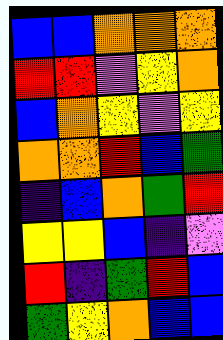[["blue", "blue", "orange", "orange", "orange"], ["red", "red", "violet", "yellow", "orange"], ["blue", "orange", "yellow", "violet", "yellow"], ["orange", "orange", "red", "blue", "green"], ["indigo", "blue", "orange", "green", "red"], ["yellow", "yellow", "blue", "indigo", "violet"], ["red", "indigo", "green", "red", "blue"], ["green", "yellow", "orange", "blue", "blue"]]